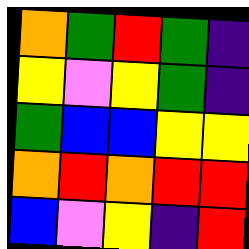[["orange", "green", "red", "green", "indigo"], ["yellow", "violet", "yellow", "green", "indigo"], ["green", "blue", "blue", "yellow", "yellow"], ["orange", "red", "orange", "red", "red"], ["blue", "violet", "yellow", "indigo", "red"]]